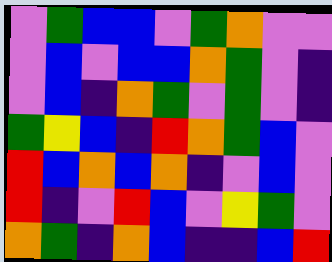[["violet", "green", "blue", "blue", "violet", "green", "orange", "violet", "violet"], ["violet", "blue", "violet", "blue", "blue", "orange", "green", "violet", "indigo"], ["violet", "blue", "indigo", "orange", "green", "violet", "green", "violet", "indigo"], ["green", "yellow", "blue", "indigo", "red", "orange", "green", "blue", "violet"], ["red", "blue", "orange", "blue", "orange", "indigo", "violet", "blue", "violet"], ["red", "indigo", "violet", "red", "blue", "violet", "yellow", "green", "violet"], ["orange", "green", "indigo", "orange", "blue", "indigo", "indigo", "blue", "red"]]